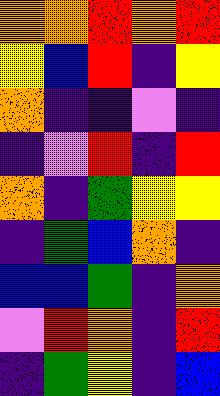[["orange", "orange", "red", "orange", "red"], ["yellow", "blue", "red", "indigo", "yellow"], ["orange", "indigo", "indigo", "violet", "indigo"], ["indigo", "violet", "red", "indigo", "red"], ["orange", "indigo", "green", "yellow", "yellow"], ["indigo", "green", "blue", "orange", "indigo"], ["blue", "blue", "green", "indigo", "orange"], ["violet", "red", "orange", "indigo", "red"], ["indigo", "green", "yellow", "indigo", "blue"]]